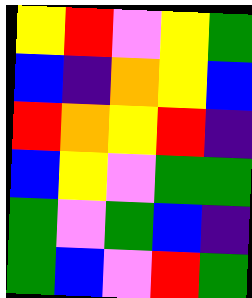[["yellow", "red", "violet", "yellow", "green"], ["blue", "indigo", "orange", "yellow", "blue"], ["red", "orange", "yellow", "red", "indigo"], ["blue", "yellow", "violet", "green", "green"], ["green", "violet", "green", "blue", "indigo"], ["green", "blue", "violet", "red", "green"]]